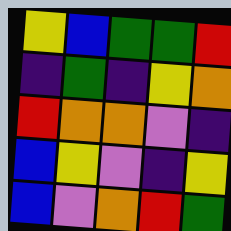[["yellow", "blue", "green", "green", "red"], ["indigo", "green", "indigo", "yellow", "orange"], ["red", "orange", "orange", "violet", "indigo"], ["blue", "yellow", "violet", "indigo", "yellow"], ["blue", "violet", "orange", "red", "green"]]